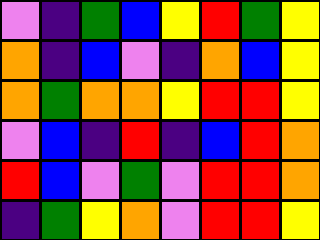[["violet", "indigo", "green", "blue", "yellow", "red", "green", "yellow"], ["orange", "indigo", "blue", "violet", "indigo", "orange", "blue", "yellow"], ["orange", "green", "orange", "orange", "yellow", "red", "red", "yellow"], ["violet", "blue", "indigo", "red", "indigo", "blue", "red", "orange"], ["red", "blue", "violet", "green", "violet", "red", "red", "orange"], ["indigo", "green", "yellow", "orange", "violet", "red", "red", "yellow"]]